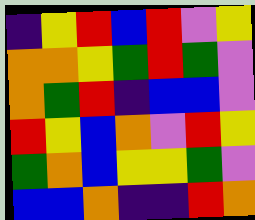[["indigo", "yellow", "red", "blue", "red", "violet", "yellow"], ["orange", "orange", "yellow", "green", "red", "green", "violet"], ["orange", "green", "red", "indigo", "blue", "blue", "violet"], ["red", "yellow", "blue", "orange", "violet", "red", "yellow"], ["green", "orange", "blue", "yellow", "yellow", "green", "violet"], ["blue", "blue", "orange", "indigo", "indigo", "red", "orange"]]